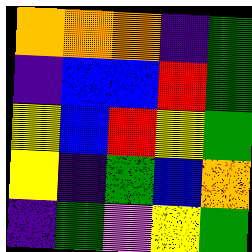[["orange", "orange", "orange", "indigo", "green"], ["indigo", "blue", "blue", "red", "green"], ["yellow", "blue", "red", "yellow", "green"], ["yellow", "indigo", "green", "blue", "orange"], ["indigo", "green", "violet", "yellow", "green"]]